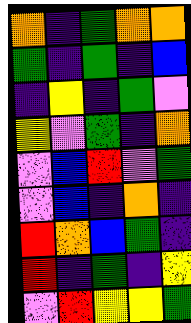[["orange", "indigo", "green", "orange", "orange"], ["green", "indigo", "green", "indigo", "blue"], ["indigo", "yellow", "indigo", "green", "violet"], ["yellow", "violet", "green", "indigo", "orange"], ["violet", "blue", "red", "violet", "green"], ["violet", "blue", "indigo", "orange", "indigo"], ["red", "orange", "blue", "green", "indigo"], ["red", "indigo", "green", "indigo", "yellow"], ["violet", "red", "yellow", "yellow", "green"]]